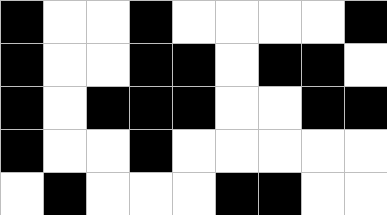[["black", "white", "white", "black", "white", "white", "white", "white", "black"], ["black", "white", "white", "black", "black", "white", "black", "black", "white"], ["black", "white", "black", "black", "black", "white", "white", "black", "black"], ["black", "white", "white", "black", "white", "white", "white", "white", "white"], ["white", "black", "white", "white", "white", "black", "black", "white", "white"]]